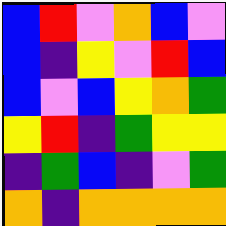[["blue", "red", "violet", "orange", "blue", "violet"], ["blue", "indigo", "yellow", "violet", "red", "blue"], ["blue", "violet", "blue", "yellow", "orange", "green"], ["yellow", "red", "indigo", "green", "yellow", "yellow"], ["indigo", "green", "blue", "indigo", "violet", "green"], ["orange", "indigo", "orange", "orange", "orange", "orange"]]